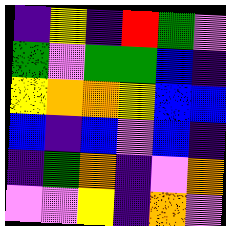[["indigo", "yellow", "indigo", "red", "green", "violet"], ["green", "violet", "green", "green", "blue", "indigo"], ["yellow", "orange", "orange", "yellow", "blue", "blue"], ["blue", "indigo", "blue", "violet", "blue", "indigo"], ["indigo", "green", "orange", "indigo", "violet", "orange"], ["violet", "violet", "yellow", "indigo", "orange", "violet"]]